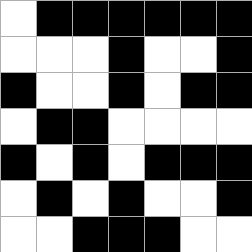[["white", "black", "black", "black", "black", "black", "black"], ["white", "white", "white", "black", "white", "white", "black"], ["black", "white", "white", "black", "white", "black", "black"], ["white", "black", "black", "white", "white", "white", "white"], ["black", "white", "black", "white", "black", "black", "black"], ["white", "black", "white", "black", "white", "white", "black"], ["white", "white", "black", "black", "black", "white", "white"]]